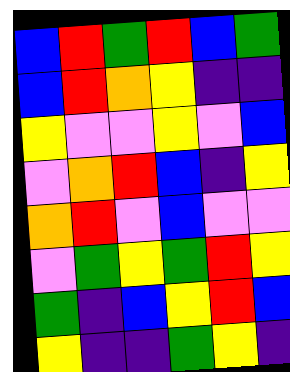[["blue", "red", "green", "red", "blue", "green"], ["blue", "red", "orange", "yellow", "indigo", "indigo"], ["yellow", "violet", "violet", "yellow", "violet", "blue"], ["violet", "orange", "red", "blue", "indigo", "yellow"], ["orange", "red", "violet", "blue", "violet", "violet"], ["violet", "green", "yellow", "green", "red", "yellow"], ["green", "indigo", "blue", "yellow", "red", "blue"], ["yellow", "indigo", "indigo", "green", "yellow", "indigo"]]